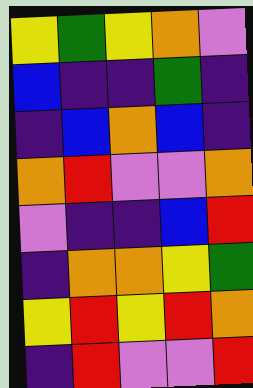[["yellow", "green", "yellow", "orange", "violet"], ["blue", "indigo", "indigo", "green", "indigo"], ["indigo", "blue", "orange", "blue", "indigo"], ["orange", "red", "violet", "violet", "orange"], ["violet", "indigo", "indigo", "blue", "red"], ["indigo", "orange", "orange", "yellow", "green"], ["yellow", "red", "yellow", "red", "orange"], ["indigo", "red", "violet", "violet", "red"]]